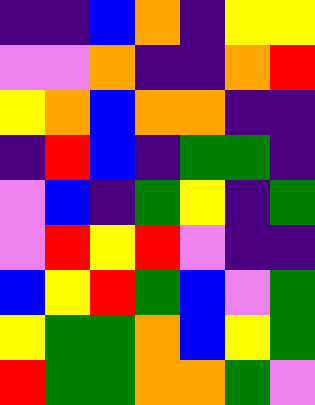[["indigo", "indigo", "blue", "orange", "indigo", "yellow", "yellow"], ["violet", "violet", "orange", "indigo", "indigo", "orange", "red"], ["yellow", "orange", "blue", "orange", "orange", "indigo", "indigo"], ["indigo", "red", "blue", "indigo", "green", "green", "indigo"], ["violet", "blue", "indigo", "green", "yellow", "indigo", "green"], ["violet", "red", "yellow", "red", "violet", "indigo", "indigo"], ["blue", "yellow", "red", "green", "blue", "violet", "green"], ["yellow", "green", "green", "orange", "blue", "yellow", "green"], ["red", "green", "green", "orange", "orange", "green", "violet"]]